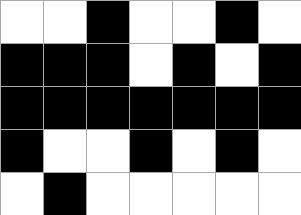[["white", "white", "black", "white", "white", "black", "white"], ["black", "black", "black", "white", "black", "white", "black"], ["black", "black", "black", "black", "black", "black", "black"], ["black", "white", "white", "black", "white", "black", "white"], ["white", "black", "white", "white", "white", "white", "white"]]